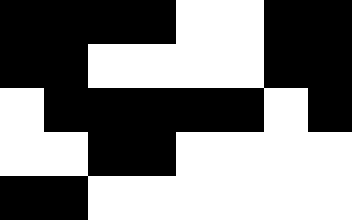[["black", "black", "black", "black", "white", "white", "black", "black"], ["black", "black", "white", "white", "white", "white", "black", "black"], ["white", "black", "black", "black", "black", "black", "white", "black"], ["white", "white", "black", "black", "white", "white", "white", "white"], ["black", "black", "white", "white", "white", "white", "white", "white"]]